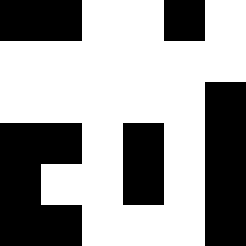[["black", "black", "white", "white", "black", "white"], ["white", "white", "white", "white", "white", "white"], ["white", "white", "white", "white", "white", "black"], ["black", "black", "white", "black", "white", "black"], ["black", "white", "white", "black", "white", "black"], ["black", "black", "white", "white", "white", "black"]]